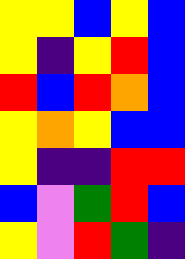[["yellow", "yellow", "blue", "yellow", "blue"], ["yellow", "indigo", "yellow", "red", "blue"], ["red", "blue", "red", "orange", "blue"], ["yellow", "orange", "yellow", "blue", "blue"], ["yellow", "indigo", "indigo", "red", "red"], ["blue", "violet", "green", "red", "blue"], ["yellow", "violet", "red", "green", "indigo"]]